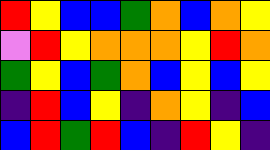[["red", "yellow", "blue", "blue", "green", "orange", "blue", "orange", "yellow"], ["violet", "red", "yellow", "orange", "orange", "orange", "yellow", "red", "orange"], ["green", "yellow", "blue", "green", "orange", "blue", "yellow", "blue", "yellow"], ["indigo", "red", "blue", "yellow", "indigo", "orange", "yellow", "indigo", "blue"], ["blue", "red", "green", "red", "blue", "indigo", "red", "yellow", "indigo"]]